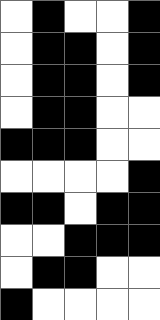[["white", "black", "white", "white", "black"], ["white", "black", "black", "white", "black"], ["white", "black", "black", "white", "black"], ["white", "black", "black", "white", "white"], ["black", "black", "black", "white", "white"], ["white", "white", "white", "white", "black"], ["black", "black", "white", "black", "black"], ["white", "white", "black", "black", "black"], ["white", "black", "black", "white", "white"], ["black", "white", "white", "white", "white"]]